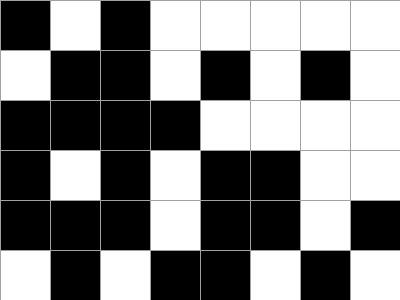[["black", "white", "black", "white", "white", "white", "white", "white"], ["white", "black", "black", "white", "black", "white", "black", "white"], ["black", "black", "black", "black", "white", "white", "white", "white"], ["black", "white", "black", "white", "black", "black", "white", "white"], ["black", "black", "black", "white", "black", "black", "white", "black"], ["white", "black", "white", "black", "black", "white", "black", "white"]]